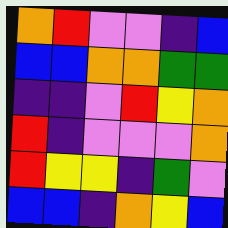[["orange", "red", "violet", "violet", "indigo", "blue"], ["blue", "blue", "orange", "orange", "green", "green"], ["indigo", "indigo", "violet", "red", "yellow", "orange"], ["red", "indigo", "violet", "violet", "violet", "orange"], ["red", "yellow", "yellow", "indigo", "green", "violet"], ["blue", "blue", "indigo", "orange", "yellow", "blue"]]